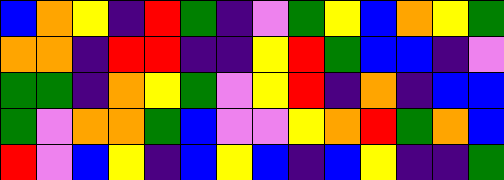[["blue", "orange", "yellow", "indigo", "red", "green", "indigo", "violet", "green", "yellow", "blue", "orange", "yellow", "green"], ["orange", "orange", "indigo", "red", "red", "indigo", "indigo", "yellow", "red", "green", "blue", "blue", "indigo", "violet"], ["green", "green", "indigo", "orange", "yellow", "green", "violet", "yellow", "red", "indigo", "orange", "indigo", "blue", "blue"], ["green", "violet", "orange", "orange", "green", "blue", "violet", "violet", "yellow", "orange", "red", "green", "orange", "blue"], ["red", "violet", "blue", "yellow", "indigo", "blue", "yellow", "blue", "indigo", "blue", "yellow", "indigo", "indigo", "green"]]